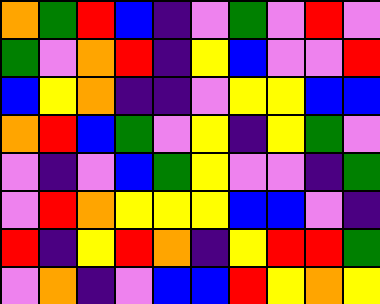[["orange", "green", "red", "blue", "indigo", "violet", "green", "violet", "red", "violet"], ["green", "violet", "orange", "red", "indigo", "yellow", "blue", "violet", "violet", "red"], ["blue", "yellow", "orange", "indigo", "indigo", "violet", "yellow", "yellow", "blue", "blue"], ["orange", "red", "blue", "green", "violet", "yellow", "indigo", "yellow", "green", "violet"], ["violet", "indigo", "violet", "blue", "green", "yellow", "violet", "violet", "indigo", "green"], ["violet", "red", "orange", "yellow", "yellow", "yellow", "blue", "blue", "violet", "indigo"], ["red", "indigo", "yellow", "red", "orange", "indigo", "yellow", "red", "red", "green"], ["violet", "orange", "indigo", "violet", "blue", "blue", "red", "yellow", "orange", "yellow"]]